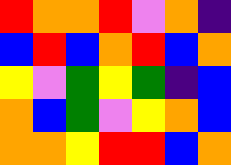[["red", "orange", "orange", "red", "violet", "orange", "indigo"], ["blue", "red", "blue", "orange", "red", "blue", "orange"], ["yellow", "violet", "green", "yellow", "green", "indigo", "blue"], ["orange", "blue", "green", "violet", "yellow", "orange", "blue"], ["orange", "orange", "yellow", "red", "red", "blue", "orange"]]